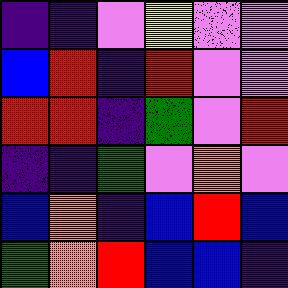[["indigo", "indigo", "violet", "yellow", "violet", "violet"], ["blue", "red", "indigo", "red", "violet", "violet"], ["red", "red", "indigo", "green", "violet", "red"], ["indigo", "indigo", "green", "violet", "orange", "violet"], ["blue", "orange", "indigo", "blue", "red", "blue"], ["green", "orange", "red", "blue", "blue", "indigo"]]